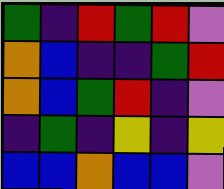[["green", "indigo", "red", "green", "red", "violet"], ["orange", "blue", "indigo", "indigo", "green", "red"], ["orange", "blue", "green", "red", "indigo", "violet"], ["indigo", "green", "indigo", "yellow", "indigo", "yellow"], ["blue", "blue", "orange", "blue", "blue", "violet"]]